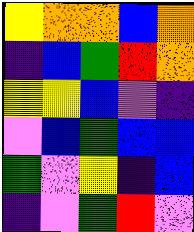[["yellow", "orange", "orange", "blue", "orange"], ["indigo", "blue", "green", "red", "orange"], ["yellow", "yellow", "blue", "violet", "indigo"], ["violet", "blue", "green", "blue", "blue"], ["green", "violet", "yellow", "indigo", "blue"], ["indigo", "violet", "green", "red", "violet"]]